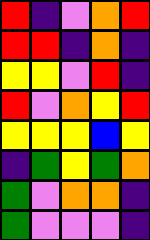[["red", "indigo", "violet", "orange", "red"], ["red", "red", "indigo", "orange", "indigo"], ["yellow", "yellow", "violet", "red", "indigo"], ["red", "violet", "orange", "yellow", "red"], ["yellow", "yellow", "yellow", "blue", "yellow"], ["indigo", "green", "yellow", "green", "orange"], ["green", "violet", "orange", "orange", "indigo"], ["green", "violet", "violet", "violet", "indigo"]]